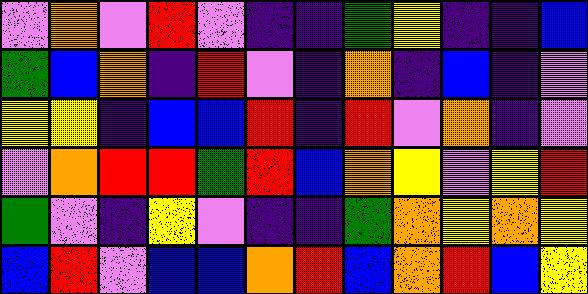[["violet", "orange", "violet", "red", "violet", "indigo", "indigo", "green", "yellow", "indigo", "indigo", "blue"], ["green", "blue", "orange", "indigo", "red", "violet", "indigo", "orange", "indigo", "blue", "indigo", "violet"], ["yellow", "yellow", "indigo", "blue", "blue", "red", "indigo", "red", "violet", "orange", "indigo", "violet"], ["violet", "orange", "red", "red", "green", "red", "blue", "orange", "yellow", "violet", "yellow", "red"], ["green", "violet", "indigo", "yellow", "violet", "indigo", "indigo", "green", "orange", "yellow", "orange", "yellow"], ["blue", "red", "violet", "blue", "blue", "orange", "red", "blue", "orange", "red", "blue", "yellow"]]